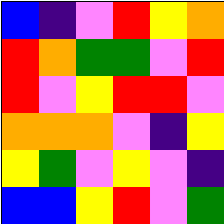[["blue", "indigo", "violet", "red", "yellow", "orange"], ["red", "orange", "green", "green", "violet", "red"], ["red", "violet", "yellow", "red", "red", "violet"], ["orange", "orange", "orange", "violet", "indigo", "yellow"], ["yellow", "green", "violet", "yellow", "violet", "indigo"], ["blue", "blue", "yellow", "red", "violet", "green"]]